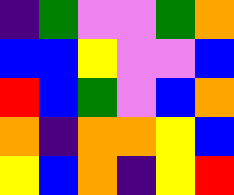[["indigo", "green", "violet", "violet", "green", "orange"], ["blue", "blue", "yellow", "violet", "violet", "blue"], ["red", "blue", "green", "violet", "blue", "orange"], ["orange", "indigo", "orange", "orange", "yellow", "blue"], ["yellow", "blue", "orange", "indigo", "yellow", "red"]]